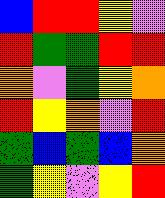[["blue", "red", "red", "yellow", "violet"], ["red", "green", "green", "red", "red"], ["orange", "violet", "green", "yellow", "orange"], ["red", "yellow", "orange", "violet", "red"], ["green", "blue", "green", "blue", "orange"], ["green", "yellow", "violet", "yellow", "red"]]